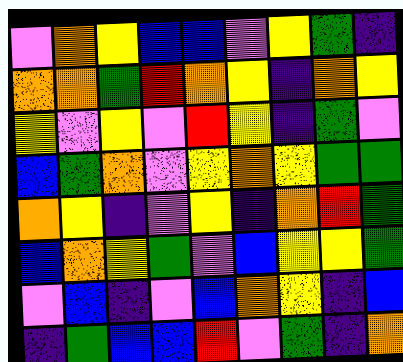[["violet", "orange", "yellow", "blue", "blue", "violet", "yellow", "green", "indigo"], ["orange", "orange", "green", "red", "orange", "yellow", "indigo", "orange", "yellow"], ["yellow", "violet", "yellow", "violet", "red", "yellow", "indigo", "green", "violet"], ["blue", "green", "orange", "violet", "yellow", "orange", "yellow", "green", "green"], ["orange", "yellow", "indigo", "violet", "yellow", "indigo", "orange", "red", "green"], ["blue", "orange", "yellow", "green", "violet", "blue", "yellow", "yellow", "green"], ["violet", "blue", "indigo", "violet", "blue", "orange", "yellow", "indigo", "blue"], ["indigo", "green", "blue", "blue", "red", "violet", "green", "indigo", "orange"]]